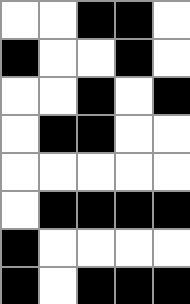[["white", "white", "black", "black", "white"], ["black", "white", "white", "black", "white"], ["white", "white", "black", "white", "black"], ["white", "black", "black", "white", "white"], ["white", "white", "white", "white", "white"], ["white", "black", "black", "black", "black"], ["black", "white", "white", "white", "white"], ["black", "white", "black", "black", "black"]]